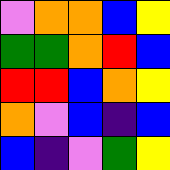[["violet", "orange", "orange", "blue", "yellow"], ["green", "green", "orange", "red", "blue"], ["red", "red", "blue", "orange", "yellow"], ["orange", "violet", "blue", "indigo", "blue"], ["blue", "indigo", "violet", "green", "yellow"]]